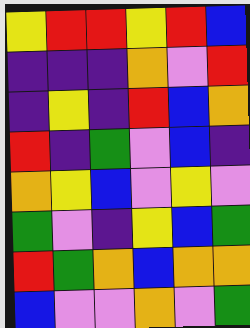[["yellow", "red", "red", "yellow", "red", "blue"], ["indigo", "indigo", "indigo", "orange", "violet", "red"], ["indigo", "yellow", "indigo", "red", "blue", "orange"], ["red", "indigo", "green", "violet", "blue", "indigo"], ["orange", "yellow", "blue", "violet", "yellow", "violet"], ["green", "violet", "indigo", "yellow", "blue", "green"], ["red", "green", "orange", "blue", "orange", "orange"], ["blue", "violet", "violet", "orange", "violet", "green"]]